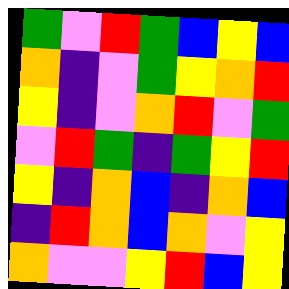[["green", "violet", "red", "green", "blue", "yellow", "blue"], ["orange", "indigo", "violet", "green", "yellow", "orange", "red"], ["yellow", "indigo", "violet", "orange", "red", "violet", "green"], ["violet", "red", "green", "indigo", "green", "yellow", "red"], ["yellow", "indigo", "orange", "blue", "indigo", "orange", "blue"], ["indigo", "red", "orange", "blue", "orange", "violet", "yellow"], ["orange", "violet", "violet", "yellow", "red", "blue", "yellow"]]